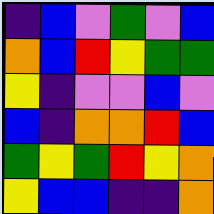[["indigo", "blue", "violet", "green", "violet", "blue"], ["orange", "blue", "red", "yellow", "green", "green"], ["yellow", "indigo", "violet", "violet", "blue", "violet"], ["blue", "indigo", "orange", "orange", "red", "blue"], ["green", "yellow", "green", "red", "yellow", "orange"], ["yellow", "blue", "blue", "indigo", "indigo", "orange"]]